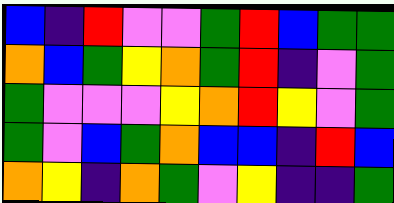[["blue", "indigo", "red", "violet", "violet", "green", "red", "blue", "green", "green"], ["orange", "blue", "green", "yellow", "orange", "green", "red", "indigo", "violet", "green"], ["green", "violet", "violet", "violet", "yellow", "orange", "red", "yellow", "violet", "green"], ["green", "violet", "blue", "green", "orange", "blue", "blue", "indigo", "red", "blue"], ["orange", "yellow", "indigo", "orange", "green", "violet", "yellow", "indigo", "indigo", "green"]]